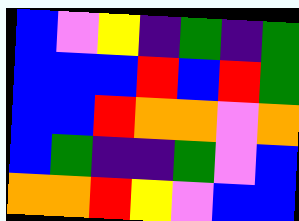[["blue", "violet", "yellow", "indigo", "green", "indigo", "green"], ["blue", "blue", "blue", "red", "blue", "red", "green"], ["blue", "blue", "red", "orange", "orange", "violet", "orange"], ["blue", "green", "indigo", "indigo", "green", "violet", "blue"], ["orange", "orange", "red", "yellow", "violet", "blue", "blue"]]